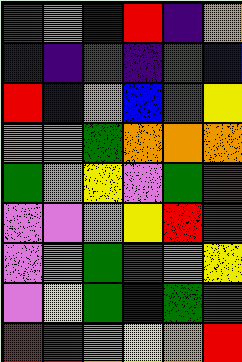[["green", "orange", "indigo", "red", "indigo", "orange"], ["indigo", "indigo", "green", "indigo", "green", "blue"], ["red", "blue", "orange", "blue", "green", "yellow"], ["orange", "orange", "green", "orange", "orange", "orange"], ["green", "orange", "yellow", "violet", "green", "red"], ["violet", "violet", "violet", "yellow", "red", "green"], ["violet", "violet", "green", "green", "orange", "yellow"], ["violet", "yellow", "green", "indigo", "green", "green"], ["red", "red", "orange", "yellow", "orange", "red"]]